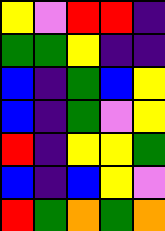[["yellow", "violet", "red", "red", "indigo"], ["green", "green", "yellow", "indigo", "indigo"], ["blue", "indigo", "green", "blue", "yellow"], ["blue", "indigo", "green", "violet", "yellow"], ["red", "indigo", "yellow", "yellow", "green"], ["blue", "indigo", "blue", "yellow", "violet"], ["red", "green", "orange", "green", "orange"]]